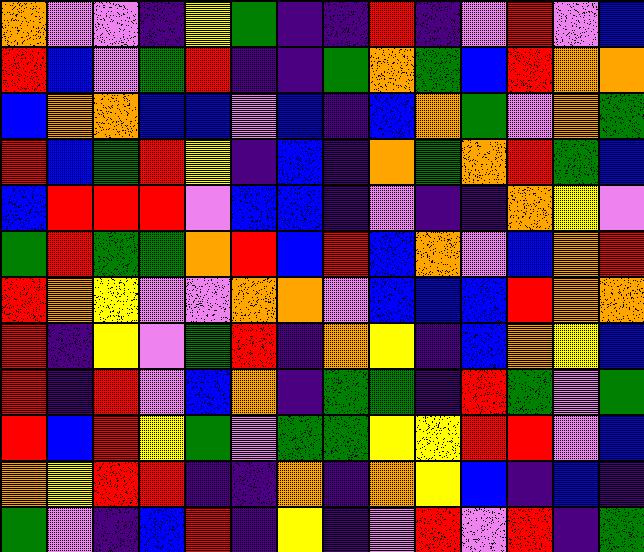[["orange", "violet", "violet", "indigo", "yellow", "green", "indigo", "indigo", "red", "indigo", "violet", "red", "violet", "blue"], ["red", "blue", "violet", "green", "red", "indigo", "indigo", "green", "orange", "green", "blue", "red", "orange", "orange"], ["blue", "orange", "orange", "blue", "blue", "violet", "blue", "indigo", "blue", "orange", "green", "violet", "orange", "green"], ["red", "blue", "green", "red", "yellow", "indigo", "blue", "indigo", "orange", "green", "orange", "red", "green", "blue"], ["blue", "red", "red", "red", "violet", "blue", "blue", "indigo", "violet", "indigo", "indigo", "orange", "yellow", "violet"], ["green", "red", "green", "green", "orange", "red", "blue", "red", "blue", "orange", "violet", "blue", "orange", "red"], ["red", "orange", "yellow", "violet", "violet", "orange", "orange", "violet", "blue", "blue", "blue", "red", "orange", "orange"], ["red", "indigo", "yellow", "violet", "green", "red", "indigo", "orange", "yellow", "indigo", "blue", "orange", "yellow", "blue"], ["red", "indigo", "red", "violet", "blue", "orange", "indigo", "green", "green", "indigo", "red", "green", "violet", "green"], ["red", "blue", "red", "yellow", "green", "violet", "green", "green", "yellow", "yellow", "red", "red", "violet", "blue"], ["orange", "yellow", "red", "red", "indigo", "indigo", "orange", "indigo", "orange", "yellow", "blue", "indigo", "blue", "indigo"], ["green", "violet", "indigo", "blue", "red", "indigo", "yellow", "indigo", "violet", "red", "violet", "red", "indigo", "green"]]